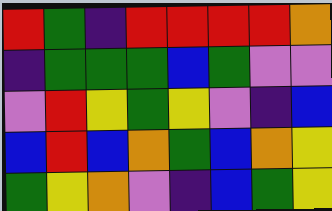[["red", "green", "indigo", "red", "red", "red", "red", "orange"], ["indigo", "green", "green", "green", "blue", "green", "violet", "violet"], ["violet", "red", "yellow", "green", "yellow", "violet", "indigo", "blue"], ["blue", "red", "blue", "orange", "green", "blue", "orange", "yellow"], ["green", "yellow", "orange", "violet", "indigo", "blue", "green", "yellow"]]